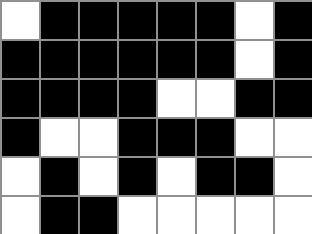[["white", "black", "black", "black", "black", "black", "white", "black"], ["black", "black", "black", "black", "black", "black", "white", "black"], ["black", "black", "black", "black", "white", "white", "black", "black"], ["black", "white", "white", "black", "black", "black", "white", "white"], ["white", "black", "white", "black", "white", "black", "black", "white"], ["white", "black", "black", "white", "white", "white", "white", "white"]]